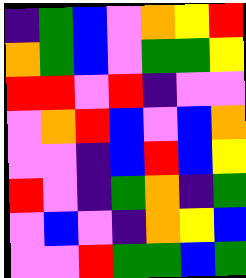[["indigo", "green", "blue", "violet", "orange", "yellow", "red"], ["orange", "green", "blue", "violet", "green", "green", "yellow"], ["red", "red", "violet", "red", "indigo", "violet", "violet"], ["violet", "orange", "red", "blue", "violet", "blue", "orange"], ["violet", "violet", "indigo", "blue", "red", "blue", "yellow"], ["red", "violet", "indigo", "green", "orange", "indigo", "green"], ["violet", "blue", "violet", "indigo", "orange", "yellow", "blue"], ["violet", "violet", "red", "green", "green", "blue", "green"]]